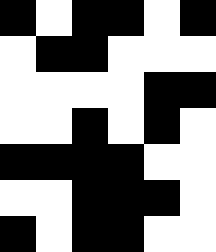[["black", "white", "black", "black", "white", "black"], ["white", "black", "black", "white", "white", "white"], ["white", "white", "white", "white", "black", "black"], ["white", "white", "black", "white", "black", "white"], ["black", "black", "black", "black", "white", "white"], ["white", "white", "black", "black", "black", "white"], ["black", "white", "black", "black", "white", "white"]]